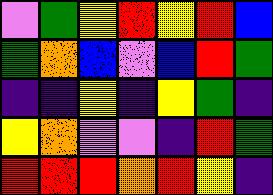[["violet", "green", "yellow", "red", "yellow", "red", "blue"], ["green", "orange", "blue", "violet", "blue", "red", "green"], ["indigo", "indigo", "yellow", "indigo", "yellow", "green", "indigo"], ["yellow", "orange", "violet", "violet", "indigo", "red", "green"], ["red", "red", "red", "orange", "red", "yellow", "indigo"]]